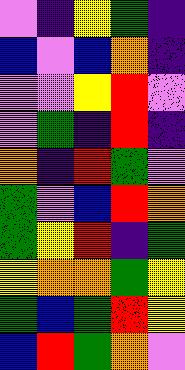[["violet", "indigo", "yellow", "green", "indigo"], ["blue", "violet", "blue", "orange", "indigo"], ["violet", "violet", "yellow", "red", "violet"], ["violet", "green", "indigo", "red", "indigo"], ["orange", "indigo", "red", "green", "violet"], ["green", "violet", "blue", "red", "orange"], ["green", "yellow", "red", "indigo", "green"], ["yellow", "orange", "orange", "green", "yellow"], ["green", "blue", "green", "red", "yellow"], ["blue", "red", "green", "orange", "violet"]]